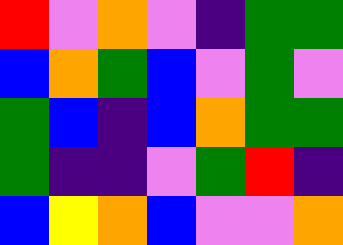[["red", "violet", "orange", "violet", "indigo", "green", "green"], ["blue", "orange", "green", "blue", "violet", "green", "violet"], ["green", "blue", "indigo", "blue", "orange", "green", "green"], ["green", "indigo", "indigo", "violet", "green", "red", "indigo"], ["blue", "yellow", "orange", "blue", "violet", "violet", "orange"]]